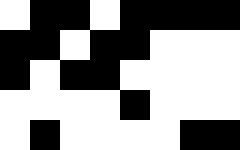[["white", "black", "black", "white", "black", "black", "black", "black"], ["black", "black", "white", "black", "black", "white", "white", "white"], ["black", "white", "black", "black", "white", "white", "white", "white"], ["white", "white", "white", "white", "black", "white", "white", "white"], ["white", "black", "white", "white", "white", "white", "black", "black"]]